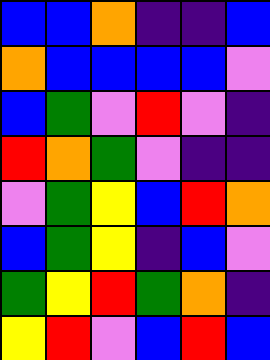[["blue", "blue", "orange", "indigo", "indigo", "blue"], ["orange", "blue", "blue", "blue", "blue", "violet"], ["blue", "green", "violet", "red", "violet", "indigo"], ["red", "orange", "green", "violet", "indigo", "indigo"], ["violet", "green", "yellow", "blue", "red", "orange"], ["blue", "green", "yellow", "indigo", "blue", "violet"], ["green", "yellow", "red", "green", "orange", "indigo"], ["yellow", "red", "violet", "blue", "red", "blue"]]